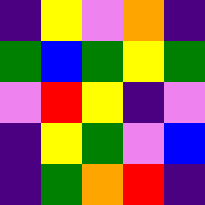[["indigo", "yellow", "violet", "orange", "indigo"], ["green", "blue", "green", "yellow", "green"], ["violet", "red", "yellow", "indigo", "violet"], ["indigo", "yellow", "green", "violet", "blue"], ["indigo", "green", "orange", "red", "indigo"]]